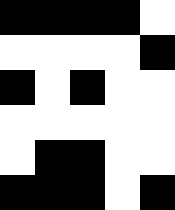[["black", "black", "black", "black", "white"], ["white", "white", "white", "white", "black"], ["black", "white", "black", "white", "white"], ["white", "white", "white", "white", "white"], ["white", "black", "black", "white", "white"], ["black", "black", "black", "white", "black"]]